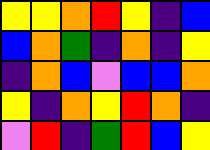[["yellow", "yellow", "orange", "red", "yellow", "indigo", "blue"], ["blue", "orange", "green", "indigo", "orange", "indigo", "yellow"], ["indigo", "orange", "blue", "violet", "blue", "blue", "orange"], ["yellow", "indigo", "orange", "yellow", "red", "orange", "indigo"], ["violet", "red", "indigo", "green", "red", "blue", "yellow"]]